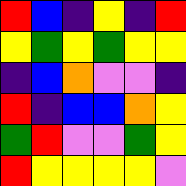[["red", "blue", "indigo", "yellow", "indigo", "red"], ["yellow", "green", "yellow", "green", "yellow", "yellow"], ["indigo", "blue", "orange", "violet", "violet", "indigo"], ["red", "indigo", "blue", "blue", "orange", "yellow"], ["green", "red", "violet", "violet", "green", "yellow"], ["red", "yellow", "yellow", "yellow", "yellow", "violet"]]